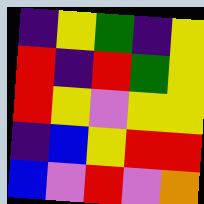[["indigo", "yellow", "green", "indigo", "yellow"], ["red", "indigo", "red", "green", "yellow"], ["red", "yellow", "violet", "yellow", "yellow"], ["indigo", "blue", "yellow", "red", "red"], ["blue", "violet", "red", "violet", "orange"]]